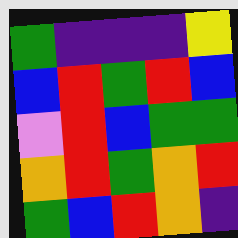[["green", "indigo", "indigo", "indigo", "yellow"], ["blue", "red", "green", "red", "blue"], ["violet", "red", "blue", "green", "green"], ["orange", "red", "green", "orange", "red"], ["green", "blue", "red", "orange", "indigo"]]